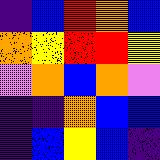[["indigo", "blue", "red", "orange", "blue"], ["orange", "yellow", "red", "red", "yellow"], ["violet", "orange", "blue", "orange", "violet"], ["indigo", "indigo", "orange", "blue", "blue"], ["indigo", "blue", "yellow", "blue", "indigo"]]